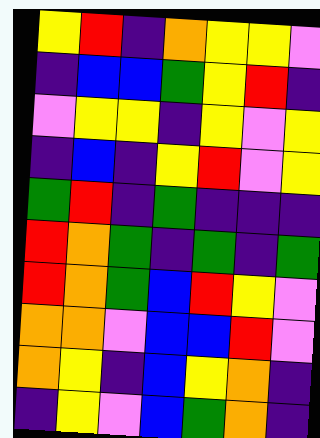[["yellow", "red", "indigo", "orange", "yellow", "yellow", "violet"], ["indigo", "blue", "blue", "green", "yellow", "red", "indigo"], ["violet", "yellow", "yellow", "indigo", "yellow", "violet", "yellow"], ["indigo", "blue", "indigo", "yellow", "red", "violet", "yellow"], ["green", "red", "indigo", "green", "indigo", "indigo", "indigo"], ["red", "orange", "green", "indigo", "green", "indigo", "green"], ["red", "orange", "green", "blue", "red", "yellow", "violet"], ["orange", "orange", "violet", "blue", "blue", "red", "violet"], ["orange", "yellow", "indigo", "blue", "yellow", "orange", "indigo"], ["indigo", "yellow", "violet", "blue", "green", "orange", "indigo"]]